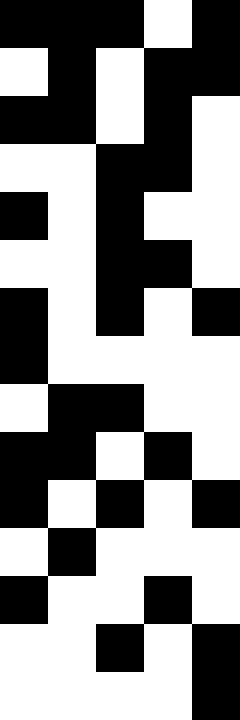[["black", "black", "black", "white", "black"], ["white", "black", "white", "black", "black"], ["black", "black", "white", "black", "white"], ["white", "white", "black", "black", "white"], ["black", "white", "black", "white", "white"], ["white", "white", "black", "black", "white"], ["black", "white", "black", "white", "black"], ["black", "white", "white", "white", "white"], ["white", "black", "black", "white", "white"], ["black", "black", "white", "black", "white"], ["black", "white", "black", "white", "black"], ["white", "black", "white", "white", "white"], ["black", "white", "white", "black", "white"], ["white", "white", "black", "white", "black"], ["white", "white", "white", "white", "black"]]